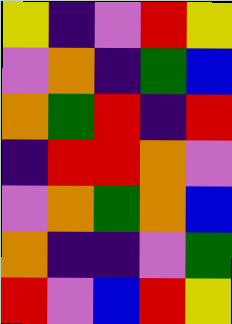[["yellow", "indigo", "violet", "red", "yellow"], ["violet", "orange", "indigo", "green", "blue"], ["orange", "green", "red", "indigo", "red"], ["indigo", "red", "red", "orange", "violet"], ["violet", "orange", "green", "orange", "blue"], ["orange", "indigo", "indigo", "violet", "green"], ["red", "violet", "blue", "red", "yellow"]]